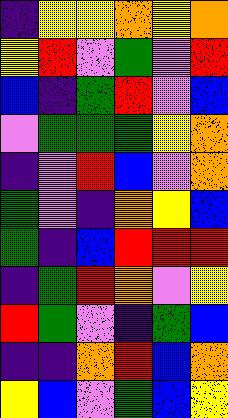[["indigo", "yellow", "yellow", "orange", "yellow", "orange"], ["yellow", "red", "violet", "green", "violet", "red"], ["blue", "indigo", "green", "red", "violet", "blue"], ["violet", "green", "green", "green", "yellow", "orange"], ["indigo", "violet", "red", "blue", "violet", "orange"], ["green", "violet", "indigo", "orange", "yellow", "blue"], ["green", "indigo", "blue", "red", "red", "red"], ["indigo", "green", "red", "orange", "violet", "yellow"], ["red", "green", "violet", "indigo", "green", "blue"], ["indigo", "indigo", "orange", "red", "blue", "orange"], ["yellow", "blue", "violet", "green", "blue", "yellow"]]